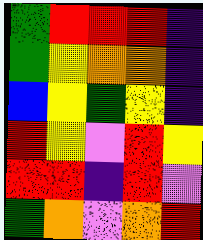[["green", "red", "red", "red", "indigo"], ["green", "yellow", "orange", "orange", "indigo"], ["blue", "yellow", "green", "yellow", "indigo"], ["red", "yellow", "violet", "red", "yellow"], ["red", "red", "indigo", "red", "violet"], ["green", "orange", "violet", "orange", "red"]]